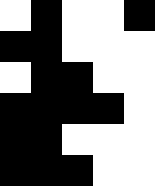[["white", "black", "white", "white", "black"], ["black", "black", "white", "white", "white"], ["white", "black", "black", "white", "white"], ["black", "black", "black", "black", "white"], ["black", "black", "white", "white", "white"], ["black", "black", "black", "white", "white"]]